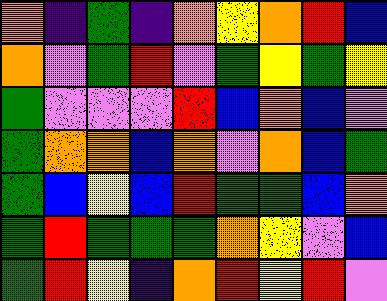[["orange", "indigo", "green", "indigo", "orange", "yellow", "orange", "red", "blue"], ["orange", "violet", "green", "red", "violet", "green", "yellow", "green", "yellow"], ["green", "violet", "violet", "violet", "red", "blue", "orange", "blue", "violet"], ["green", "orange", "orange", "blue", "orange", "violet", "orange", "blue", "green"], ["green", "blue", "yellow", "blue", "red", "green", "green", "blue", "orange"], ["green", "red", "green", "green", "green", "orange", "yellow", "violet", "blue"], ["green", "red", "yellow", "indigo", "orange", "red", "yellow", "red", "violet"]]